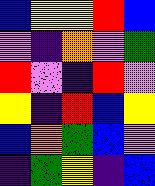[["blue", "yellow", "yellow", "red", "blue"], ["violet", "indigo", "orange", "violet", "green"], ["red", "violet", "indigo", "red", "violet"], ["yellow", "indigo", "red", "blue", "yellow"], ["blue", "orange", "green", "blue", "violet"], ["indigo", "green", "yellow", "indigo", "blue"]]